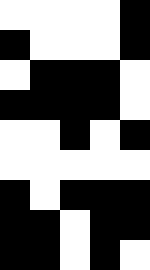[["white", "white", "white", "white", "black"], ["black", "white", "white", "white", "black"], ["white", "black", "black", "black", "white"], ["black", "black", "black", "black", "white"], ["white", "white", "black", "white", "black"], ["white", "white", "white", "white", "white"], ["black", "white", "black", "black", "black"], ["black", "black", "white", "black", "black"], ["black", "black", "white", "black", "white"]]